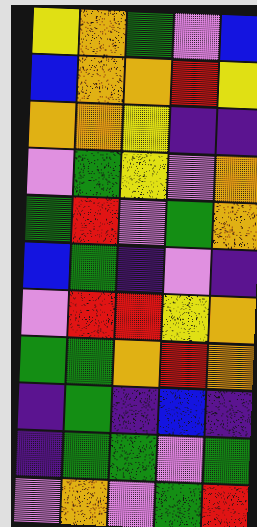[["yellow", "orange", "green", "violet", "blue"], ["blue", "orange", "orange", "red", "yellow"], ["orange", "orange", "yellow", "indigo", "indigo"], ["violet", "green", "yellow", "violet", "orange"], ["green", "red", "violet", "green", "orange"], ["blue", "green", "indigo", "violet", "indigo"], ["violet", "red", "red", "yellow", "orange"], ["green", "green", "orange", "red", "orange"], ["indigo", "green", "indigo", "blue", "indigo"], ["indigo", "green", "green", "violet", "green"], ["violet", "orange", "violet", "green", "red"]]